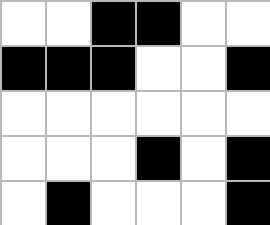[["white", "white", "black", "black", "white", "white"], ["black", "black", "black", "white", "white", "black"], ["white", "white", "white", "white", "white", "white"], ["white", "white", "white", "black", "white", "black"], ["white", "black", "white", "white", "white", "black"]]